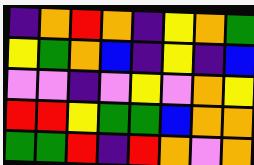[["indigo", "orange", "red", "orange", "indigo", "yellow", "orange", "green"], ["yellow", "green", "orange", "blue", "indigo", "yellow", "indigo", "blue"], ["violet", "violet", "indigo", "violet", "yellow", "violet", "orange", "yellow"], ["red", "red", "yellow", "green", "green", "blue", "orange", "orange"], ["green", "green", "red", "indigo", "red", "orange", "violet", "orange"]]